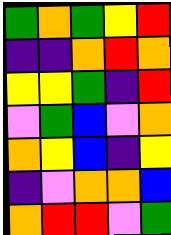[["green", "orange", "green", "yellow", "red"], ["indigo", "indigo", "orange", "red", "orange"], ["yellow", "yellow", "green", "indigo", "red"], ["violet", "green", "blue", "violet", "orange"], ["orange", "yellow", "blue", "indigo", "yellow"], ["indigo", "violet", "orange", "orange", "blue"], ["orange", "red", "red", "violet", "green"]]